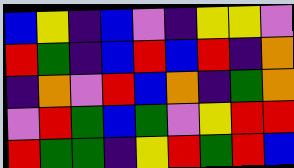[["blue", "yellow", "indigo", "blue", "violet", "indigo", "yellow", "yellow", "violet"], ["red", "green", "indigo", "blue", "red", "blue", "red", "indigo", "orange"], ["indigo", "orange", "violet", "red", "blue", "orange", "indigo", "green", "orange"], ["violet", "red", "green", "blue", "green", "violet", "yellow", "red", "red"], ["red", "green", "green", "indigo", "yellow", "red", "green", "red", "blue"]]